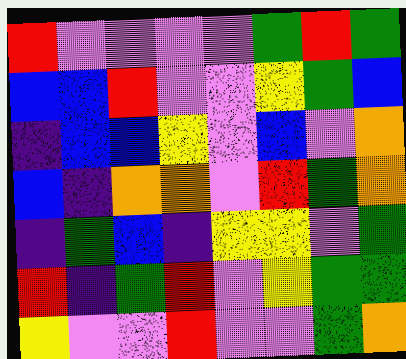[["red", "violet", "violet", "violet", "violet", "green", "red", "green"], ["blue", "blue", "red", "violet", "violet", "yellow", "green", "blue"], ["indigo", "blue", "blue", "yellow", "violet", "blue", "violet", "orange"], ["blue", "indigo", "orange", "orange", "violet", "red", "green", "orange"], ["indigo", "green", "blue", "indigo", "yellow", "yellow", "violet", "green"], ["red", "indigo", "green", "red", "violet", "yellow", "green", "green"], ["yellow", "violet", "violet", "red", "violet", "violet", "green", "orange"]]